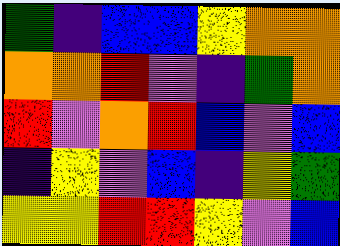[["green", "indigo", "blue", "blue", "yellow", "orange", "orange"], ["orange", "orange", "red", "violet", "indigo", "green", "orange"], ["red", "violet", "orange", "red", "blue", "violet", "blue"], ["indigo", "yellow", "violet", "blue", "indigo", "yellow", "green"], ["yellow", "yellow", "red", "red", "yellow", "violet", "blue"]]